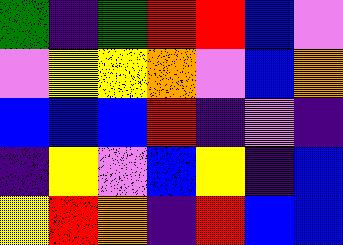[["green", "indigo", "green", "red", "red", "blue", "violet"], ["violet", "yellow", "yellow", "orange", "violet", "blue", "orange"], ["blue", "blue", "blue", "red", "indigo", "violet", "indigo"], ["indigo", "yellow", "violet", "blue", "yellow", "indigo", "blue"], ["yellow", "red", "orange", "indigo", "red", "blue", "blue"]]